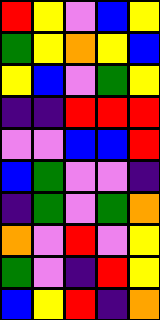[["red", "yellow", "violet", "blue", "yellow"], ["green", "yellow", "orange", "yellow", "blue"], ["yellow", "blue", "violet", "green", "yellow"], ["indigo", "indigo", "red", "red", "red"], ["violet", "violet", "blue", "blue", "red"], ["blue", "green", "violet", "violet", "indigo"], ["indigo", "green", "violet", "green", "orange"], ["orange", "violet", "red", "violet", "yellow"], ["green", "violet", "indigo", "red", "yellow"], ["blue", "yellow", "red", "indigo", "orange"]]